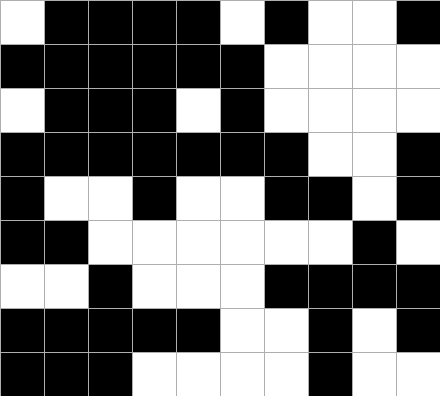[["white", "black", "black", "black", "black", "white", "black", "white", "white", "black"], ["black", "black", "black", "black", "black", "black", "white", "white", "white", "white"], ["white", "black", "black", "black", "white", "black", "white", "white", "white", "white"], ["black", "black", "black", "black", "black", "black", "black", "white", "white", "black"], ["black", "white", "white", "black", "white", "white", "black", "black", "white", "black"], ["black", "black", "white", "white", "white", "white", "white", "white", "black", "white"], ["white", "white", "black", "white", "white", "white", "black", "black", "black", "black"], ["black", "black", "black", "black", "black", "white", "white", "black", "white", "black"], ["black", "black", "black", "white", "white", "white", "white", "black", "white", "white"]]